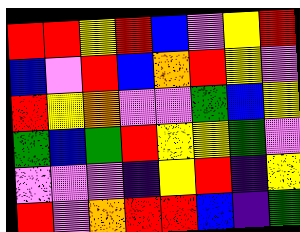[["red", "red", "yellow", "red", "blue", "violet", "yellow", "red"], ["blue", "violet", "red", "blue", "orange", "red", "yellow", "violet"], ["red", "yellow", "orange", "violet", "violet", "green", "blue", "yellow"], ["green", "blue", "green", "red", "yellow", "yellow", "green", "violet"], ["violet", "violet", "violet", "indigo", "yellow", "red", "indigo", "yellow"], ["red", "violet", "orange", "red", "red", "blue", "indigo", "green"]]